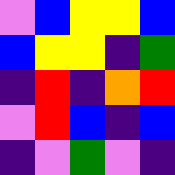[["violet", "blue", "yellow", "yellow", "blue"], ["blue", "yellow", "yellow", "indigo", "green"], ["indigo", "red", "indigo", "orange", "red"], ["violet", "red", "blue", "indigo", "blue"], ["indigo", "violet", "green", "violet", "indigo"]]